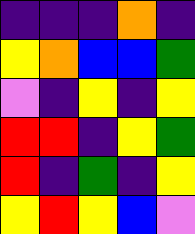[["indigo", "indigo", "indigo", "orange", "indigo"], ["yellow", "orange", "blue", "blue", "green"], ["violet", "indigo", "yellow", "indigo", "yellow"], ["red", "red", "indigo", "yellow", "green"], ["red", "indigo", "green", "indigo", "yellow"], ["yellow", "red", "yellow", "blue", "violet"]]